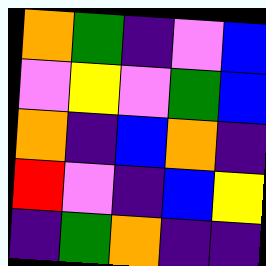[["orange", "green", "indigo", "violet", "blue"], ["violet", "yellow", "violet", "green", "blue"], ["orange", "indigo", "blue", "orange", "indigo"], ["red", "violet", "indigo", "blue", "yellow"], ["indigo", "green", "orange", "indigo", "indigo"]]